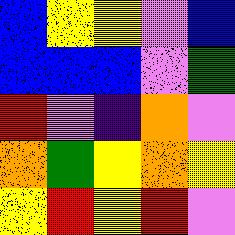[["blue", "yellow", "yellow", "violet", "blue"], ["blue", "blue", "blue", "violet", "green"], ["red", "violet", "indigo", "orange", "violet"], ["orange", "green", "yellow", "orange", "yellow"], ["yellow", "red", "yellow", "red", "violet"]]